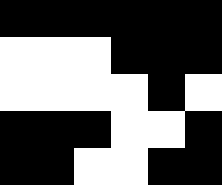[["black", "black", "black", "black", "black", "black"], ["white", "white", "white", "black", "black", "black"], ["white", "white", "white", "white", "black", "white"], ["black", "black", "black", "white", "white", "black"], ["black", "black", "white", "white", "black", "black"]]